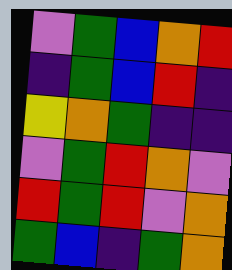[["violet", "green", "blue", "orange", "red"], ["indigo", "green", "blue", "red", "indigo"], ["yellow", "orange", "green", "indigo", "indigo"], ["violet", "green", "red", "orange", "violet"], ["red", "green", "red", "violet", "orange"], ["green", "blue", "indigo", "green", "orange"]]